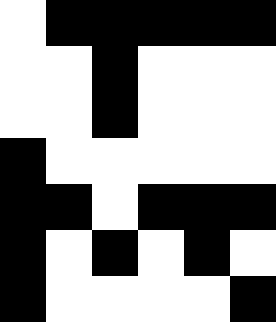[["white", "black", "black", "black", "black", "black"], ["white", "white", "black", "white", "white", "white"], ["white", "white", "black", "white", "white", "white"], ["black", "white", "white", "white", "white", "white"], ["black", "black", "white", "black", "black", "black"], ["black", "white", "black", "white", "black", "white"], ["black", "white", "white", "white", "white", "black"]]